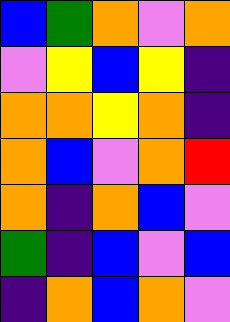[["blue", "green", "orange", "violet", "orange"], ["violet", "yellow", "blue", "yellow", "indigo"], ["orange", "orange", "yellow", "orange", "indigo"], ["orange", "blue", "violet", "orange", "red"], ["orange", "indigo", "orange", "blue", "violet"], ["green", "indigo", "blue", "violet", "blue"], ["indigo", "orange", "blue", "orange", "violet"]]